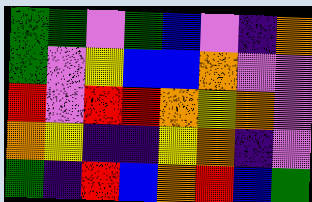[["green", "green", "violet", "green", "blue", "violet", "indigo", "orange"], ["green", "violet", "yellow", "blue", "blue", "orange", "violet", "violet"], ["red", "violet", "red", "red", "orange", "yellow", "orange", "violet"], ["orange", "yellow", "indigo", "indigo", "yellow", "orange", "indigo", "violet"], ["green", "indigo", "red", "blue", "orange", "red", "blue", "green"]]